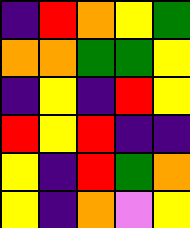[["indigo", "red", "orange", "yellow", "green"], ["orange", "orange", "green", "green", "yellow"], ["indigo", "yellow", "indigo", "red", "yellow"], ["red", "yellow", "red", "indigo", "indigo"], ["yellow", "indigo", "red", "green", "orange"], ["yellow", "indigo", "orange", "violet", "yellow"]]